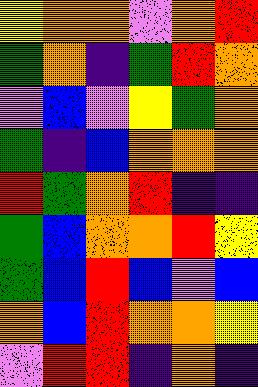[["yellow", "orange", "orange", "violet", "orange", "red"], ["green", "orange", "indigo", "green", "red", "orange"], ["violet", "blue", "violet", "yellow", "green", "orange"], ["green", "indigo", "blue", "orange", "orange", "orange"], ["red", "green", "orange", "red", "indigo", "indigo"], ["green", "blue", "orange", "orange", "red", "yellow"], ["green", "blue", "red", "blue", "violet", "blue"], ["orange", "blue", "red", "orange", "orange", "yellow"], ["violet", "red", "red", "indigo", "orange", "indigo"]]